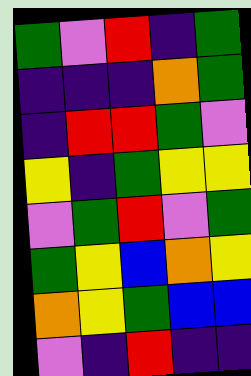[["green", "violet", "red", "indigo", "green"], ["indigo", "indigo", "indigo", "orange", "green"], ["indigo", "red", "red", "green", "violet"], ["yellow", "indigo", "green", "yellow", "yellow"], ["violet", "green", "red", "violet", "green"], ["green", "yellow", "blue", "orange", "yellow"], ["orange", "yellow", "green", "blue", "blue"], ["violet", "indigo", "red", "indigo", "indigo"]]